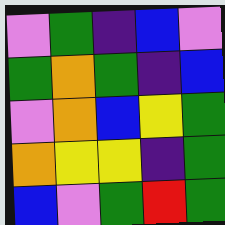[["violet", "green", "indigo", "blue", "violet"], ["green", "orange", "green", "indigo", "blue"], ["violet", "orange", "blue", "yellow", "green"], ["orange", "yellow", "yellow", "indigo", "green"], ["blue", "violet", "green", "red", "green"]]